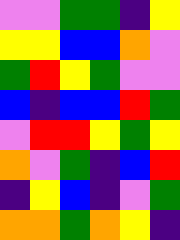[["violet", "violet", "green", "green", "indigo", "yellow"], ["yellow", "yellow", "blue", "blue", "orange", "violet"], ["green", "red", "yellow", "green", "violet", "violet"], ["blue", "indigo", "blue", "blue", "red", "green"], ["violet", "red", "red", "yellow", "green", "yellow"], ["orange", "violet", "green", "indigo", "blue", "red"], ["indigo", "yellow", "blue", "indigo", "violet", "green"], ["orange", "orange", "green", "orange", "yellow", "indigo"]]